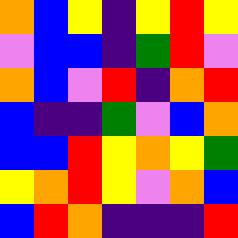[["orange", "blue", "yellow", "indigo", "yellow", "red", "yellow"], ["violet", "blue", "blue", "indigo", "green", "red", "violet"], ["orange", "blue", "violet", "red", "indigo", "orange", "red"], ["blue", "indigo", "indigo", "green", "violet", "blue", "orange"], ["blue", "blue", "red", "yellow", "orange", "yellow", "green"], ["yellow", "orange", "red", "yellow", "violet", "orange", "blue"], ["blue", "red", "orange", "indigo", "indigo", "indigo", "red"]]